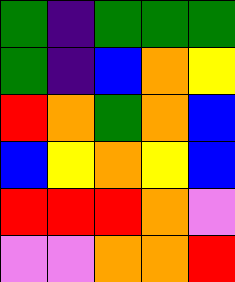[["green", "indigo", "green", "green", "green"], ["green", "indigo", "blue", "orange", "yellow"], ["red", "orange", "green", "orange", "blue"], ["blue", "yellow", "orange", "yellow", "blue"], ["red", "red", "red", "orange", "violet"], ["violet", "violet", "orange", "orange", "red"]]